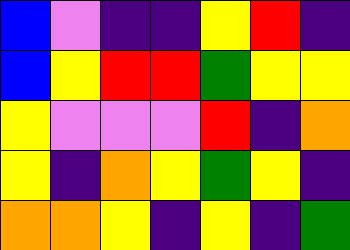[["blue", "violet", "indigo", "indigo", "yellow", "red", "indigo"], ["blue", "yellow", "red", "red", "green", "yellow", "yellow"], ["yellow", "violet", "violet", "violet", "red", "indigo", "orange"], ["yellow", "indigo", "orange", "yellow", "green", "yellow", "indigo"], ["orange", "orange", "yellow", "indigo", "yellow", "indigo", "green"]]